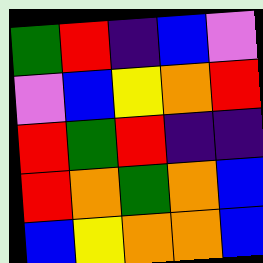[["green", "red", "indigo", "blue", "violet"], ["violet", "blue", "yellow", "orange", "red"], ["red", "green", "red", "indigo", "indigo"], ["red", "orange", "green", "orange", "blue"], ["blue", "yellow", "orange", "orange", "blue"]]